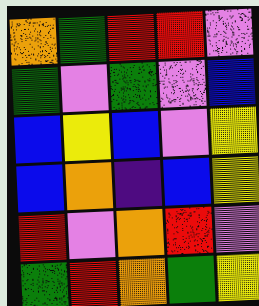[["orange", "green", "red", "red", "violet"], ["green", "violet", "green", "violet", "blue"], ["blue", "yellow", "blue", "violet", "yellow"], ["blue", "orange", "indigo", "blue", "yellow"], ["red", "violet", "orange", "red", "violet"], ["green", "red", "orange", "green", "yellow"]]